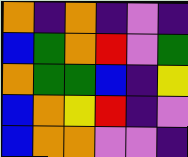[["orange", "indigo", "orange", "indigo", "violet", "indigo"], ["blue", "green", "orange", "red", "violet", "green"], ["orange", "green", "green", "blue", "indigo", "yellow"], ["blue", "orange", "yellow", "red", "indigo", "violet"], ["blue", "orange", "orange", "violet", "violet", "indigo"]]